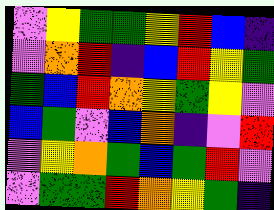[["violet", "yellow", "green", "green", "yellow", "red", "blue", "indigo"], ["violet", "orange", "red", "indigo", "blue", "red", "yellow", "green"], ["green", "blue", "red", "orange", "yellow", "green", "yellow", "violet"], ["blue", "green", "violet", "blue", "orange", "indigo", "violet", "red"], ["violet", "yellow", "orange", "green", "blue", "green", "red", "violet"], ["violet", "green", "green", "red", "orange", "yellow", "green", "indigo"]]